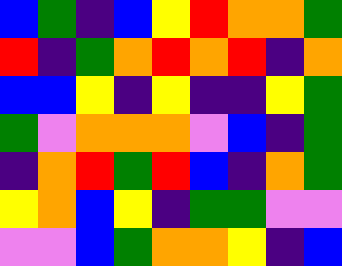[["blue", "green", "indigo", "blue", "yellow", "red", "orange", "orange", "green"], ["red", "indigo", "green", "orange", "red", "orange", "red", "indigo", "orange"], ["blue", "blue", "yellow", "indigo", "yellow", "indigo", "indigo", "yellow", "green"], ["green", "violet", "orange", "orange", "orange", "violet", "blue", "indigo", "green"], ["indigo", "orange", "red", "green", "red", "blue", "indigo", "orange", "green"], ["yellow", "orange", "blue", "yellow", "indigo", "green", "green", "violet", "violet"], ["violet", "violet", "blue", "green", "orange", "orange", "yellow", "indigo", "blue"]]